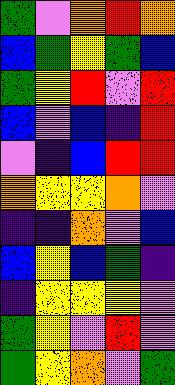[["green", "violet", "orange", "red", "orange"], ["blue", "green", "yellow", "green", "blue"], ["green", "yellow", "red", "violet", "red"], ["blue", "violet", "blue", "indigo", "red"], ["violet", "indigo", "blue", "red", "red"], ["orange", "yellow", "yellow", "orange", "violet"], ["indigo", "indigo", "orange", "violet", "blue"], ["blue", "yellow", "blue", "green", "indigo"], ["indigo", "yellow", "yellow", "yellow", "violet"], ["green", "yellow", "violet", "red", "violet"], ["green", "yellow", "orange", "violet", "green"]]